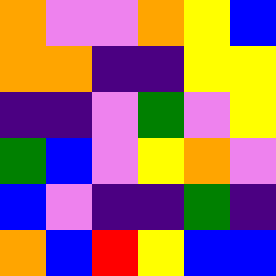[["orange", "violet", "violet", "orange", "yellow", "blue"], ["orange", "orange", "indigo", "indigo", "yellow", "yellow"], ["indigo", "indigo", "violet", "green", "violet", "yellow"], ["green", "blue", "violet", "yellow", "orange", "violet"], ["blue", "violet", "indigo", "indigo", "green", "indigo"], ["orange", "blue", "red", "yellow", "blue", "blue"]]